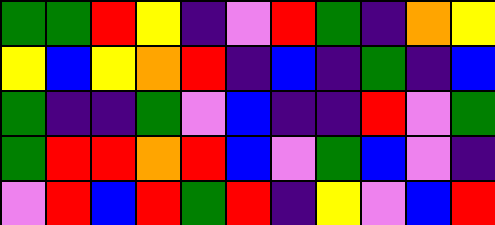[["green", "green", "red", "yellow", "indigo", "violet", "red", "green", "indigo", "orange", "yellow"], ["yellow", "blue", "yellow", "orange", "red", "indigo", "blue", "indigo", "green", "indigo", "blue"], ["green", "indigo", "indigo", "green", "violet", "blue", "indigo", "indigo", "red", "violet", "green"], ["green", "red", "red", "orange", "red", "blue", "violet", "green", "blue", "violet", "indigo"], ["violet", "red", "blue", "red", "green", "red", "indigo", "yellow", "violet", "blue", "red"]]